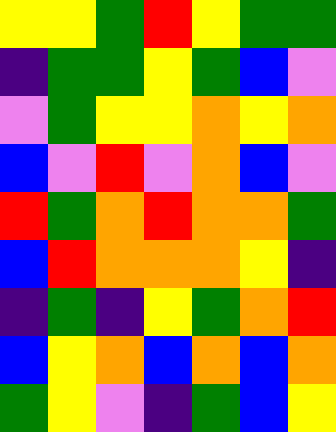[["yellow", "yellow", "green", "red", "yellow", "green", "green"], ["indigo", "green", "green", "yellow", "green", "blue", "violet"], ["violet", "green", "yellow", "yellow", "orange", "yellow", "orange"], ["blue", "violet", "red", "violet", "orange", "blue", "violet"], ["red", "green", "orange", "red", "orange", "orange", "green"], ["blue", "red", "orange", "orange", "orange", "yellow", "indigo"], ["indigo", "green", "indigo", "yellow", "green", "orange", "red"], ["blue", "yellow", "orange", "blue", "orange", "blue", "orange"], ["green", "yellow", "violet", "indigo", "green", "blue", "yellow"]]